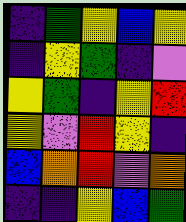[["indigo", "green", "yellow", "blue", "yellow"], ["indigo", "yellow", "green", "indigo", "violet"], ["yellow", "green", "indigo", "yellow", "red"], ["yellow", "violet", "red", "yellow", "indigo"], ["blue", "orange", "red", "violet", "orange"], ["indigo", "indigo", "yellow", "blue", "green"]]